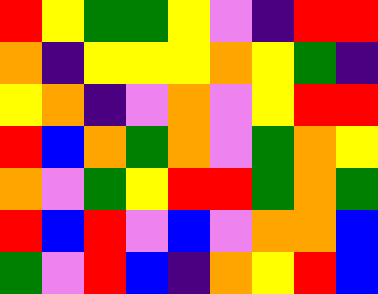[["red", "yellow", "green", "green", "yellow", "violet", "indigo", "red", "red"], ["orange", "indigo", "yellow", "yellow", "yellow", "orange", "yellow", "green", "indigo"], ["yellow", "orange", "indigo", "violet", "orange", "violet", "yellow", "red", "red"], ["red", "blue", "orange", "green", "orange", "violet", "green", "orange", "yellow"], ["orange", "violet", "green", "yellow", "red", "red", "green", "orange", "green"], ["red", "blue", "red", "violet", "blue", "violet", "orange", "orange", "blue"], ["green", "violet", "red", "blue", "indigo", "orange", "yellow", "red", "blue"]]